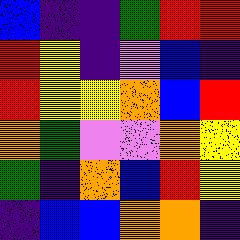[["blue", "indigo", "indigo", "green", "red", "red"], ["red", "yellow", "indigo", "violet", "blue", "indigo"], ["red", "yellow", "yellow", "orange", "blue", "red"], ["orange", "green", "violet", "violet", "orange", "yellow"], ["green", "indigo", "orange", "blue", "red", "yellow"], ["indigo", "blue", "blue", "orange", "orange", "indigo"]]